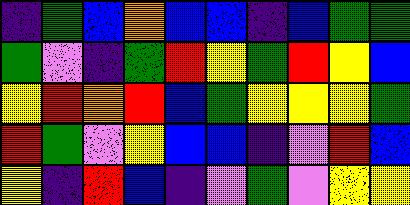[["indigo", "green", "blue", "orange", "blue", "blue", "indigo", "blue", "green", "green"], ["green", "violet", "indigo", "green", "red", "yellow", "green", "red", "yellow", "blue"], ["yellow", "red", "orange", "red", "blue", "green", "yellow", "yellow", "yellow", "green"], ["red", "green", "violet", "yellow", "blue", "blue", "indigo", "violet", "red", "blue"], ["yellow", "indigo", "red", "blue", "indigo", "violet", "green", "violet", "yellow", "yellow"]]